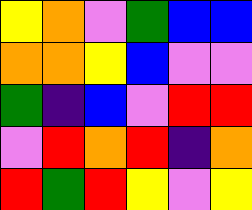[["yellow", "orange", "violet", "green", "blue", "blue"], ["orange", "orange", "yellow", "blue", "violet", "violet"], ["green", "indigo", "blue", "violet", "red", "red"], ["violet", "red", "orange", "red", "indigo", "orange"], ["red", "green", "red", "yellow", "violet", "yellow"]]